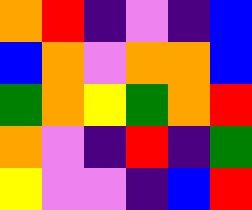[["orange", "red", "indigo", "violet", "indigo", "blue"], ["blue", "orange", "violet", "orange", "orange", "blue"], ["green", "orange", "yellow", "green", "orange", "red"], ["orange", "violet", "indigo", "red", "indigo", "green"], ["yellow", "violet", "violet", "indigo", "blue", "red"]]